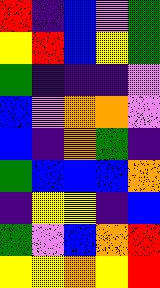[["red", "indigo", "blue", "violet", "green"], ["yellow", "red", "blue", "yellow", "green"], ["green", "indigo", "indigo", "indigo", "violet"], ["blue", "violet", "orange", "orange", "violet"], ["blue", "indigo", "orange", "green", "indigo"], ["green", "blue", "blue", "blue", "orange"], ["indigo", "yellow", "yellow", "indigo", "blue"], ["green", "violet", "blue", "orange", "red"], ["yellow", "yellow", "orange", "yellow", "red"]]